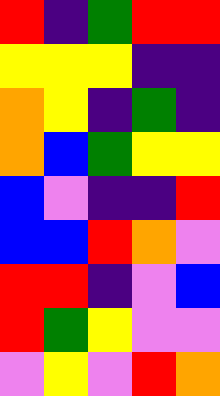[["red", "indigo", "green", "red", "red"], ["yellow", "yellow", "yellow", "indigo", "indigo"], ["orange", "yellow", "indigo", "green", "indigo"], ["orange", "blue", "green", "yellow", "yellow"], ["blue", "violet", "indigo", "indigo", "red"], ["blue", "blue", "red", "orange", "violet"], ["red", "red", "indigo", "violet", "blue"], ["red", "green", "yellow", "violet", "violet"], ["violet", "yellow", "violet", "red", "orange"]]